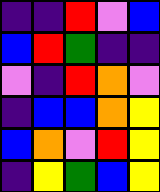[["indigo", "indigo", "red", "violet", "blue"], ["blue", "red", "green", "indigo", "indigo"], ["violet", "indigo", "red", "orange", "violet"], ["indigo", "blue", "blue", "orange", "yellow"], ["blue", "orange", "violet", "red", "yellow"], ["indigo", "yellow", "green", "blue", "yellow"]]